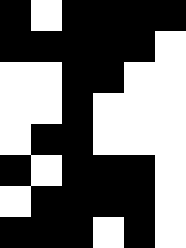[["black", "white", "black", "black", "black", "black"], ["black", "black", "black", "black", "black", "white"], ["white", "white", "black", "black", "white", "white"], ["white", "white", "black", "white", "white", "white"], ["white", "black", "black", "white", "white", "white"], ["black", "white", "black", "black", "black", "white"], ["white", "black", "black", "black", "black", "white"], ["black", "black", "black", "white", "black", "white"]]